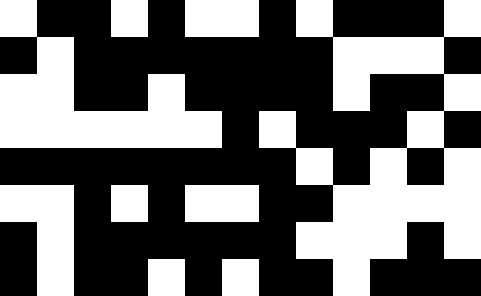[["white", "black", "black", "white", "black", "white", "white", "black", "white", "black", "black", "black", "white"], ["black", "white", "black", "black", "black", "black", "black", "black", "black", "white", "white", "white", "black"], ["white", "white", "black", "black", "white", "black", "black", "black", "black", "white", "black", "black", "white"], ["white", "white", "white", "white", "white", "white", "black", "white", "black", "black", "black", "white", "black"], ["black", "black", "black", "black", "black", "black", "black", "black", "white", "black", "white", "black", "white"], ["white", "white", "black", "white", "black", "white", "white", "black", "black", "white", "white", "white", "white"], ["black", "white", "black", "black", "black", "black", "black", "black", "white", "white", "white", "black", "white"], ["black", "white", "black", "black", "white", "black", "white", "black", "black", "white", "black", "black", "black"]]